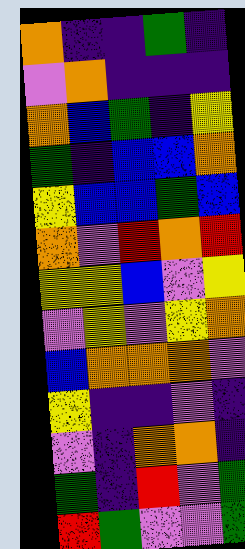[["orange", "indigo", "indigo", "green", "indigo"], ["violet", "orange", "indigo", "indigo", "indigo"], ["orange", "blue", "green", "indigo", "yellow"], ["green", "indigo", "blue", "blue", "orange"], ["yellow", "blue", "blue", "green", "blue"], ["orange", "violet", "red", "orange", "red"], ["yellow", "yellow", "blue", "violet", "yellow"], ["violet", "yellow", "violet", "yellow", "orange"], ["blue", "orange", "orange", "orange", "violet"], ["yellow", "indigo", "indigo", "violet", "indigo"], ["violet", "indigo", "orange", "orange", "indigo"], ["green", "indigo", "red", "violet", "green"], ["red", "green", "violet", "violet", "green"]]